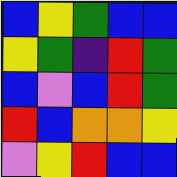[["blue", "yellow", "green", "blue", "blue"], ["yellow", "green", "indigo", "red", "green"], ["blue", "violet", "blue", "red", "green"], ["red", "blue", "orange", "orange", "yellow"], ["violet", "yellow", "red", "blue", "blue"]]